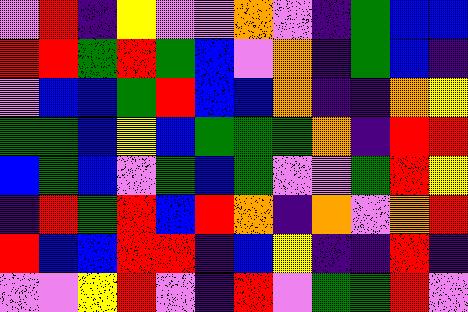[["violet", "red", "indigo", "yellow", "violet", "violet", "orange", "violet", "indigo", "green", "blue", "blue"], ["red", "red", "green", "red", "green", "blue", "violet", "orange", "indigo", "green", "blue", "indigo"], ["violet", "blue", "blue", "green", "red", "blue", "blue", "orange", "indigo", "indigo", "orange", "yellow"], ["green", "green", "blue", "yellow", "blue", "green", "green", "green", "orange", "indigo", "red", "red"], ["blue", "green", "blue", "violet", "green", "blue", "green", "violet", "violet", "green", "red", "yellow"], ["indigo", "red", "green", "red", "blue", "red", "orange", "indigo", "orange", "violet", "orange", "red"], ["red", "blue", "blue", "red", "red", "indigo", "blue", "yellow", "indigo", "indigo", "red", "indigo"], ["violet", "violet", "yellow", "red", "violet", "indigo", "red", "violet", "green", "green", "red", "violet"]]